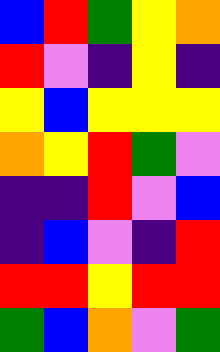[["blue", "red", "green", "yellow", "orange"], ["red", "violet", "indigo", "yellow", "indigo"], ["yellow", "blue", "yellow", "yellow", "yellow"], ["orange", "yellow", "red", "green", "violet"], ["indigo", "indigo", "red", "violet", "blue"], ["indigo", "blue", "violet", "indigo", "red"], ["red", "red", "yellow", "red", "red"], ["green", "blue", "orange", "violet", "green"]]